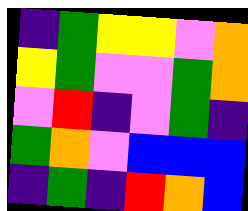[["indigo", "green", "yellow", "yellow", "violet", "orange"], ["yellow", "green", "violet", "violet", "green", "orange"], ["violet", "red", "indigo", "violet", "green", "indigo"], ["green", "orange", "violet", "blue", "blue", "blue"], ["indigo", "green", "indigo", "red", "orange", "blue"]]